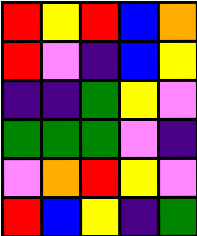[["red", "yellow", "red", "blue", "orange"], ["red", "violet", "indigo", "blue", "yellow"], ["indigo", "indigo", "green", "yellow", "violet"], ["green", "green", "green", "violet", "indigo"], ["violet", "orange", "red", "yellow", "violet"], ["red", "blue", "yellow", "indigo", "green"]]